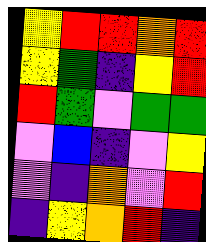[["yellow", "red", "red", "orange", "red"], ["yellow", "green", "indigo", "yellow", "red"], ["red", "green", "violet", "green", "green"], ["violet", "blue", "indigo", "violet", "yellow"], ["violet", "indigo", "orange", "violet", "red"], ["indigo", "yellow", "orange", "red", "indigo"]]